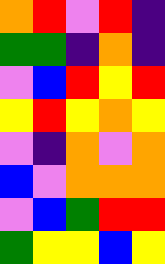[["orange", "red", "violet", "red", "indigo"], ["green", "green", "indigo", "orange", "indigo"], ["violet", "blue", "red", "yellow", "red"], ["yellow", "red", "yellow", "orange", "yellow"], ["violet", "indigo", "orange", "violet", "orange"], ["blue", "violet", "orange", "orange", "orange"], ["violet", "blue", "green", "red", "red"], ["green", "yellow", "yellow", "blue", "yellow"]]